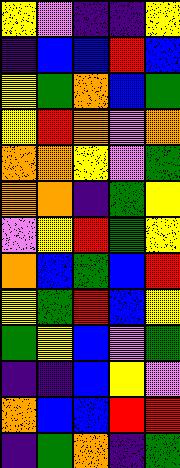[["yellow", "violet", "indigo", "indigo", "yellow"], ["indigo", "blue", "blue", "red", "blue"], ["yellow", "green", "orange", "blue", "green"], ["yellow", "red", "orange", "violet", "orange"], ["orange", "orange", "yellow", "violet", "green"], ["orange", "orange", "indigo", "green", "yellow"], ["violet", "yellow", "red", "green", "yellow"], ["orange", "blue", "green", "blue", "red"], ["yellow", "green", "red", "blue", "yellow"], ["green", "yellow", "blue", "violet", "green"], ["indigo", "indigo", "blue", "yellow", "violet"], ["orange", "blue", "blue", "red", "red"], ["indigo", "green", "orange", "indigo", "green"]]